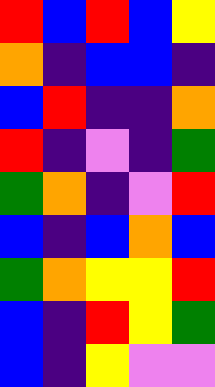[["red", "blue", "red", "blue", "yellow"], ["orange", "indigo", "blue", "blue", "indigo"], ["blue", "red", "indigo", "indigo", "orange"], ["red", "indigo", "violet", "indigo", "green"], ["green", "orange", "indigo", "violet", "red"], ["blue", "indigo", "blue", "orange", "blue"], ["green", "orange", "yellow", "yellow", "red"], ["blue", "indigo", "red", "yellow", "green"], ["blue", "indigo", "yellow", "violet", "violet"]]